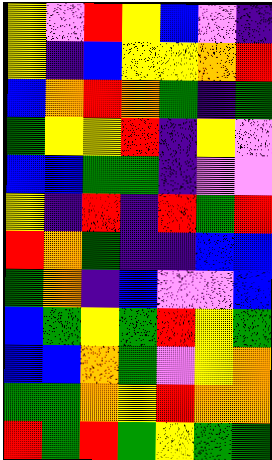[["yellow", "violet", "red", "yellow", "blue", "violet", "indigo"], ["yellow", "indigo", "blue", "yellow", "yellow", "orange", "red"], ["blue", "orange", "red", "orange", "green", "indigo", "green"], ["green", "yellow", "yellow", "red", "indigo", "yellow", "violet"], ["blue", "blue", "green", "green", "indigo", "violet", "violet"], ["yellow", "indigo", "red", "indigo", "red", "green", "red"], ["red", "orange", "green", "indigo", "indigo", "blue", "blue"], ["green", "orange", "indigo", "blue", "violet", "violet", "blue"], ["blue", "green", "yellow", "green", "red", "yellow", "green"], ["blue", "blue", "orange", "green", "violet", "yellow", "orange"], ["green", "green", "orange", "yellow", "red", "orange", "orange"], ["red", "green", "red", "green", "yellow", "green", "green"]]